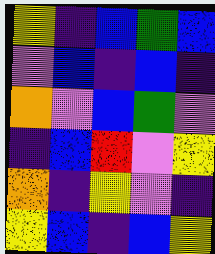[["yellow", "indigo", "blue", "green", "blue"], ["violet", "blue", "indigo", "blue", "indigo"], ["orange", "violet", "blue", "green", "violet"], ["indigo", "blue", "red", "violet", "yellow"], ["orange", "indigo", "yellow", "violet", "indigo"], ["yellow", "blue", "indigo", "blue", "yellow"]]